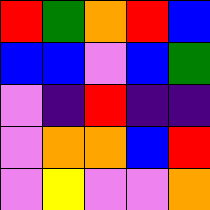[["red", "green", "orange", "red", "blue"], ["blue", "blue", "violet", "blue", "green"], ["violet", "indigo", "red", "indigo", "indigo"], ["violet", "orange", "orange", "blue", "red"], ["violet", "yellow", "violet", "violet", "orange"]]